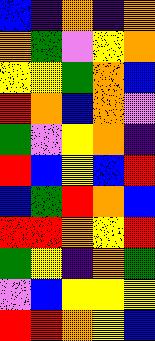[["blue", "indigo", "orange", "indigo", "orange"], ["orange", "green", "violet", "yellow", "orange"], ["yellow", "yellow", "green", "orange", "blue"], ["red", "orange", "blue", "orange", "violet"], ["green", "violet", "yellow", "orange", "indigo"], ["red", "blue", "yellow", "blue", "red"], ["blue", "green", "red", "orange", "blue"], ["red", "red", "orange", "yellow", "red"], ["green", "yellow", "indigo", "orange", "green"], ["violet", "blue", "yellow", "yellow", "yellow"], ["red", "red", "orange", "yellow", "blue"]]